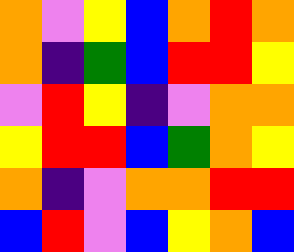[["orange", "violet", "yellow", "blue", "orange", "red", "orange"], ["orange", "indigo", "green", "blue", "red", "red", "yellow"], ["violet", "red", "yellow", "indigo", "violet", "orange", "orange"], ["yellow", "red", "red", "blue", "green", "orange", "yellow"], ["orange", "indigo", "violet", "orange", "orange", "red", "red"], ["blue", "red", "violet", "blue", "yellow", "orange", "blue"]]